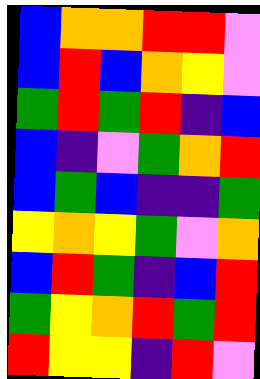[["blue", "orange", "orange", "red", "red", "violet"], ["blue", "red", "blue", "orange", "yellow", "violet"], ["green", "red", "green", "red", "indigo", "blue"], ["blue", "indigo", "violet", "green", "orange", "red"], ["blue", "green", "blue", "indigo", "indigo", "green"], ["yellow", "orange", "yellow", "green", "violet", "orange"], ["blue", "red", "green", "indigo", "blue", "red"], ["green", "yellow", "orange", "red", "green", "red"], ["red", "yellow", "yellow", "indigo", "red", "violet"]]